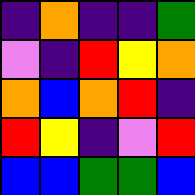[["indigo", "orange", "indigo", "indigo", "green"], ["violet", "indigo", "red", "yellow", "orange"], ["orange", "blue", "orange", "red", "indigo"], ["red", "yellow", "indigo", "violet", "red"], ["blue", "blue", "green", "green", "blue"]]